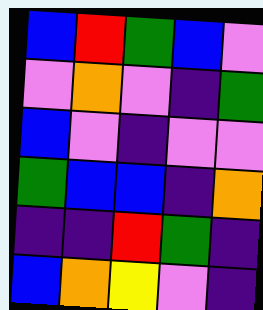[["blue", "red", "green", "blue", "violet"], ["violet", "orange", "violet", "indigo", "green"], ["blue", "violet", "indigo", "violet", "violet"], ["green", "blue", "blue", "indigo", "orange"], ["indigo", "indigo", "red", "green", "indigo"], ["blue", "orange", "yellow", "violet", "indigo"]]